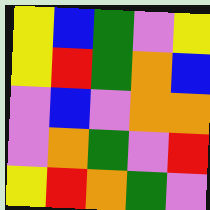[["yellow", "blue", "green", "violet", "yellow"], ["yellow", "red", "green", "orange", "blue"], ["violet", "blue", "violet", "orange", "orange"], ["violet", "orange", "green", "violet", "red"], ["yellow", "red", "orange", "green", "violet"]]